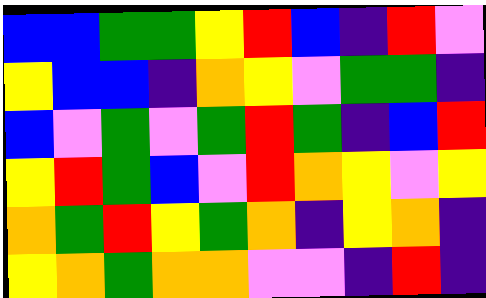[["blue", "blue", "green", "green", "yellow", "red", "blue", "indigo", "red", "violet"], ["yellow", "blue", "blue", "indigo", "orange", "yellow", "violet", "green", "green", "indigo"], ["blue", "violet", "green", "violet", "green", "red", "green", "indigo", "blue", "red"], ["yellow", "red", "green", "blue", "violet", "red", "orange", "yellow", "violet", "yellow"], ["orange", "green", "red", "yellow", "green", "orange", "indigo", "yellow", "orange", "indigo"], ["yellow", "orange", "green", "orange", "orange", "violet", "violet", "indigo", "red", "indigo"]]